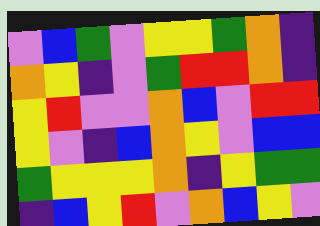[["violet", "blue", "green", "violet", "yellow", "yellow", "green", "orange", "indigo"], ["orange", "yellow", "indigo", "violet", "green", "red", "red", "orange", "indigo"], ["yellow", "red", "violet", "violet", "orange", "blue", "violet", "red", "red"], ["yellow", "violet", "indigo", "blue", "orange", "yellow", "violet", "blue", "blue"], ["green", "yellow", "yellow", "yellow", "orange", "indigo", "yellow", "green", "green"], ["indigo", "blue", "yellow", "red", "violet", "orange", "blue", "yellow", "violet"]]